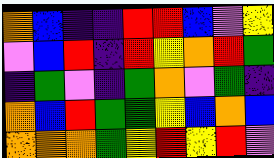[["orange", "blue", "indigo", "indigo", "red", "red", "blue", "violet", "yellow"], ["violet", "blue", "red", "indigo", "red", "yellow", "orange", "red", "green"], ["indigo", "green", "violet", "indigo", "green", "orange", "violet", "green", "indigo"], ["orange", "blue", "red", "green", "green", "yellow", "blue", "orange", "blue"], ["orange", "orange", "orange", "green", "yellow", "red", "yellow", "red", "violet"]]